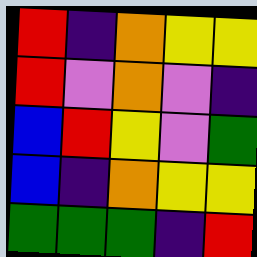[["red", "indigo", "orange", "yellow", "yellow"], ["red", "violet", "orange", "violet", "indigo"], ["blue", "red", "yellow", "violet", "green"], ["blue", "indigo", "orange", "yellow", "yellow"], ["green", "green", "green", "indigo", "red"]]